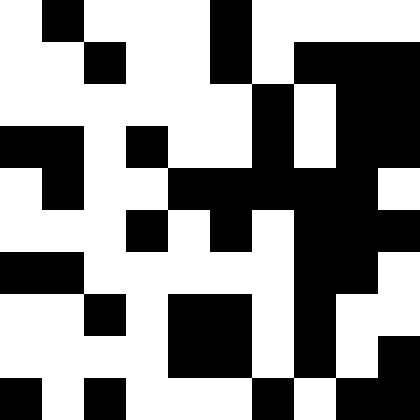[["white", "black", "white", "white", "white", "black", "white", "white", "white", "white"], ["white", "white", "black", "white", "white", "black", "white", "black", "black", "black"], ["white", "white", "white", "white", "white", "white", "black", "white", "black", "black"], ["black", "black", "white", "black", "white", "white", "black", "white", "black", "black"], ["white", "black", "white", "white", "black", "black", "black", "black", "black", "white"], ["white", "white", "white", "black", "white", "black", "white", "black", "black", "black"], ["black", "black", "white", "white", "white", "white", "white", "black", "black", "white"], ["white", "white", "black", "white", "black", "black", "white", "black", "white", "white"], ["white", "white", "white", "white", "black", "black", "white", "black", "white", "black"], ["black", "white", "black", "white", "white", "white", "black", "white", "black", "black"]]